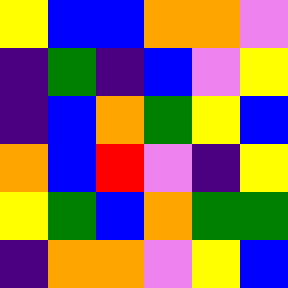[["yellow", "blue", "blue", "orange", "orange", "violet"], ["indigo", "green", "indigo", "blue", "violet", "yellow"], ["indigo", "blue", "orange", "green", "yellow", "blue"], ["orange", "blue", "red", "violet", "indigo", "yellow"], ["yellow", "green", "blue", "orange", "green", "green"], ["indigo", "orange", "orange", "violet", "yellow", "blue"]]